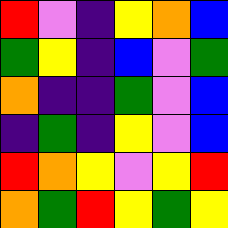[["red", "violet", "indigo", "yellow", "orange", "blue"], ["green", "yellow", "indigo", "blue", "violet", "green"], ["orange", "indigo", "indigo", "green", "violet", "blue"], ["indigo", "green", "indigo", "yellow", "violet", "blue"], ["red", "orange", "yellow", "violet", "yellow", "red"], ["orange", "green", "red", "yellow", "green", "yellow"]]